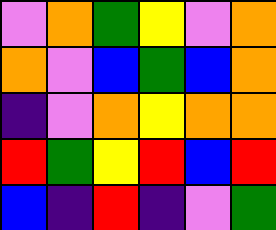[["violet", "orange", "green", "yellow", "violet", "orange"], ["orange", "violet", "blue", "green", "blue", "orange"], ["indigo", "violet", "orange", "yellow", "orange", "orange"], ["red", "green", "yellow", "red", "blue", "red"], ["blue", "indigo", "red", "indigo", "violet", "green"]]